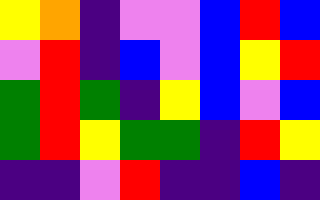[["yellow", "orange", "indigo", "violet", "violet", "blue", "red", "blue"], ["violet", "red", "indigo", "blue", "violet", "blue", "yellow", "red"], ["green", "red", "green", "indigo", "yellow", "blue", "violet", "blue"], ["green", "red", "yellow", "green", "green", "indigo", "red", "yellow"], ["indigo", "indigo", "violet", "red", "indigo", "indigo", "blue", "indigo"]]